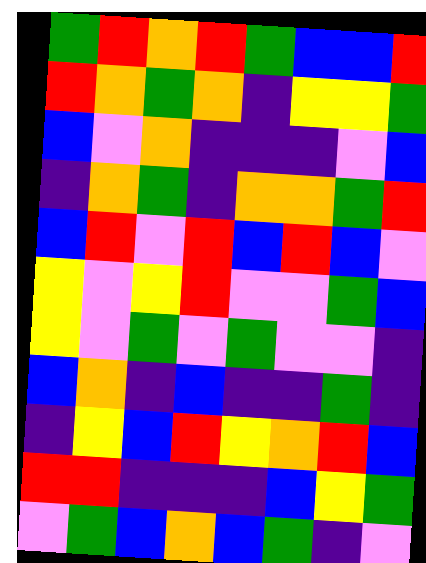[["green", "red", "orange", "red", "green", "blue", "blue", "red"], ["red", "orange", "green", "orange", "indigo", "yellow", "yellow", "green"], ["blue", "violet", "orange", "indigo", "indigo", "indigo", "violet", "blue"], ["indigo", "orange", "green", "indigo", "orange", "orange", "green", "red"], ["blue", "red", "violet", "red", "blue", "red", "blue", "violet"], ["yellow", "violet", "yellow", "red", "violet", "violet", "green", "blue"], ["yellow", "violet", "green", "violet", "green", "violet", "violet", "indigo"], ["blue", "orange", "indigo", "blue", "indigo", "indigo", "green", "indigo"], ["indigo", "yellow", "blue", "red", "yellow", "orange", "red", "blue"], ["red", "red", "indigo", "indigo", "indigo", "blue", "yellow", "green"], ["violet", "green", "blue", "orange", "blue", "green", "indigo", "violet"]]